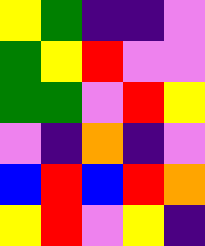[["yellow", "green", "indigo", "indigo", "violet"], ["green", "yellow", "red", "violet", "violet"], ["green", "green", "violet", "red", "yellow"], ["violet", "indigo", "orange", "indigo", "violet"], ["blue", "red", "blue", "red", "orange"], ["yellow", "red", "violet", "yellow", "indigo"]]